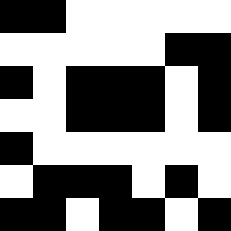[["black", "black", "white", "white", "white", "white", "white"], ["white", "white", "white", "white", "white", "black", "black"], ["black", "white", "black", "black", "black", "white", "black"], ["white", "white", "black", "black", "black", "white", "black"], ["black", "white", "white", "white", "white", "white", "white"], ["white", "black", "black", "black", "white", "black", "white"], ["black", "black", "white", "black", "black", "white", "black"]]